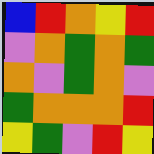[["blue", "red", "orange", "yellow", "red"], ["violet", "orange", "green", "orange", "green"], ["orange", "violet", "green", "orange", "violet"], ["green", "orange", "orange", "orange", "red"], ["yellow", "green", "violet", "red", "yellow"]]